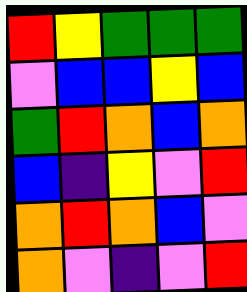[["red", "yellow", "green", "green", "green"], ["violet", "blue", "blue", "yellow", "blue"], ["green", "red", "orange", "blue", "orange"], ["blue", "indigo", "yellow", "violet", "red"], ["orange", "red", "orange", "blue", "violet"], ["orange", "violet", "indigo", "violet", "red"]]